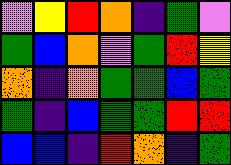[["violet", "yellow", "red", "orange", "indigo", "green", "violet"], ["green", "blue", "orange", "violet", "green", "red", "yellow"], ["orange", "indigo", "orange", "green", "green", "blue", "green"], ["green", "indigo", "blue", "green", "green", "red", "red"], ["blue", "blue", "indigo", "red", "orange", "indigo", "green"]]